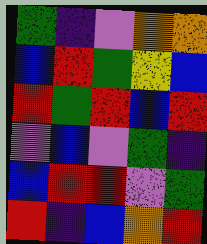[["green", "indigo", "violet", "orange", "orange"], ["blue", "red", "green", "yellow", "blue"], ["red", "green", "red", "blue", "red"], ["violet", "blue", "violet", "green", "indigo"], ["blue", "red", "red", "violet", "green"], ["red", "indigo", "blue", "orange", "red"]]